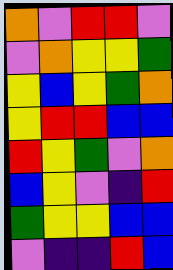[["orange", "violet", "red", "red", "violet"], ["violet", "orange", "yellow", "yellow", "green"], ["yellow", "blue", "yellow", "green", "orange"], ["yellow", "red", "red", "blue", "blue"], ["red", "yellow", "green", "violet", "orange"], ["blue", "yellow", "violet", "indigo", "red"], ["green", "yellow", "yellow", "blue", "blue"], ["violet", "indigo", "indigo", "red", "blue"]]